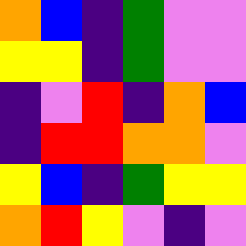[["orange", "blue", "indigo", "green", "violet", "violet"], ["yellow", "yellow", "indigo", "green", "violet", "violet"], ["indigo", "violet", "red", "indigo", "orange", "blue"], ["indigo", "red", "red", "orange", "orange", "violet"], ["yellow", "blue", "indigo", "green", "yellow", "yellow"], ["orange", "red", "yellow", "violet", "indigo", "violet"]]